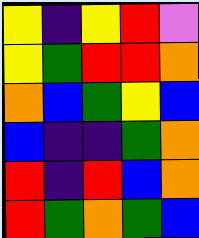[["yellow", "indigo", "yellow", "red", "violet"], ["yellow", "green", "red", "red", "orange"], ["orange", "blue", "green", "yellow", "blue"], ["blue", "indigo", "indigo", "green", "orange"], ["red", "indigo", "red", "blue", "orange"], ["red", "green", "orange", "green", "blue"]]